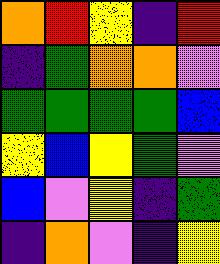[["orange", "red", "yellow", "indigo", "red"], ["indigo", "green", "orange", "orange", "violet"], ["green", "green", "green", "green", "blue"], ["yellow", "blue", "yellow", "green", "violet"], ["blue", "violet", "yellow", "indigo", "green"], ["indigo", "orange", "violet", "indigo", "yellow"]]